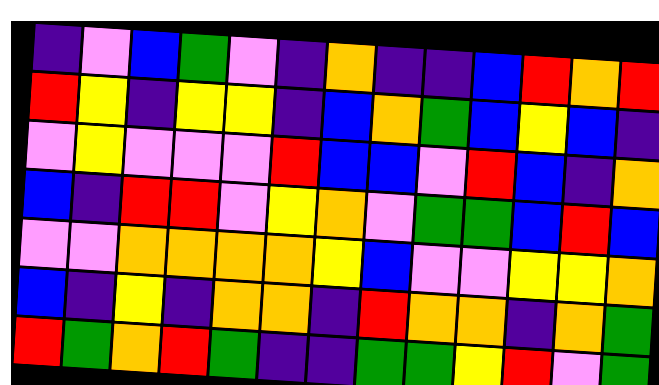[["indigo", "violet", "blue", "green", "violet", "indigo", "orange", "indigo", "indigo", "blue", "red", "orange", "red"], ["red", "yellow", "indigo", "yellow", "yellow", "indigo", "blue", "orange", "green", "blue", "yellow", "blue", "indigo"], ["violet", "yellow", "violet", "violet", "violet", "red", "blue", "blue", "violet", "red", "blue", "indigo", "orange"], ["blue", "indigo", "red", "red", "violet", "yellow", "orange", "violet", "green", "green", "blue", "red", "blue"], ["violet", "violet", "orange", "orange", "orange", "orange", "yellow", "blue", "violet", "violet", "yellow", "yellow", "orange"], ["blue", "indigo", "yellow", "indigo", "orange", "orange", "indigo", "red", "orange", "orange", "indigo", "orange", "green"], ["red", "green", "orange", "red", "green", "indigo", "indigo", "green", "green", "yellow", "red", "violet", "green"]]